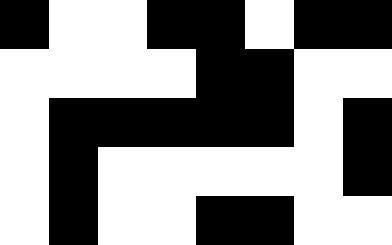[["black", "white", "white", "black", "black", "white", "black", "black"], ["white", "white", "white", "white", "black", "black", "white", "white"], ["white", "black", "black", "black", "black", "black", "white", "black"], ["white", "black", "white", "white", "white", "white", "white", "black"], ["white", "black", "white", "white", "black", "black", "white", "white"]]